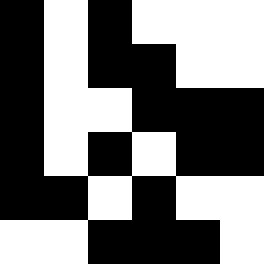[["black", "white", "black", "white", "white", "white"], ["black", "white", "black", "black", "white", "white"], ["black", "white", "white", "black", "black", "black"], ["black", "white", "black", "white", "black", "black"], ["black", "black", "white", "black", "white", "white"], ["white", "white", "black", "black", "black", "white"]]